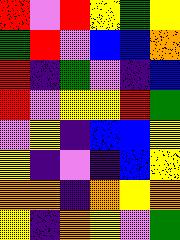[["red", "violet", "red", "yellow", "green", "yellow"], ["green", "red", "violet", "blue", "blue", "orange"], ["red", "indigo", "green", "violet", "indigo", "blue"], ["red", "violet", "yellow", "yellow", "red", "green"], ["violet", "yellow", "indigo", "blue", "blue", "yellow"], ["yellow", "indigo", "violet", "indigo", "blue", "yellow"], ["orange", "orange", "indigo", "orange", "yellow", "orange"], ["yellow", "indigo", "orange", "yellow", "violet", "green"]]